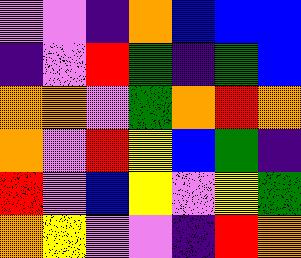[["violet", "violet", "indigo", "orange", "blue", "blue", "blue"], ["indigo", "violet", "red", "green", "indigo", "green", "blue"], ["orange", "orange", "violet", "green", "orange", "red", "orange"], ["orange", "violet", "red", "yellow", "blue", "green", "indigo"], ["red", "violet", "blue", "yellow", "violet", "yellow", "green"], ["orange", "yellow", "violet", "violet", "indigo", "red", "orange"]]